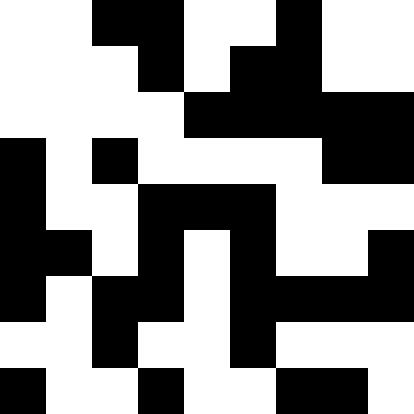[["white", "white", "black", "black", "white", "white", "black", "white", "white"], ["white", "white", "white", "black", "white", "black", "black", "white", "white"], ["white", "white", "white", "white", "black", "black", "black", "black", "black"], ["black", "white", "black", "white", "white", "white", "white", "black", "black"], ["black", "white", "white", "black", "black", "black", "white", "white", "white"], ["black", "black", "white", "black", "white", "black", "white", "white", "black"], ["black", "white", "black", "black", "white", "black", "black", "black", "black"], ["white", "white", "black", "white", "white", "black", "white", "white", "white"], ["black", "white", "white", "black", "white", "white", "black", "black", "white"]]